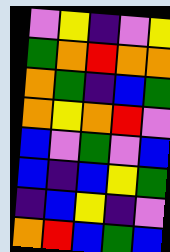[["violet", "yellow", "indigo", "violet", "yellow"], ["green", "orange", "red", "orange", "orange"], ["orange", "green", "indigo", "blue", "green"], ["orange", "yellow", "orange", "red", "violet"], ["blue", "violet", "green", "violet", "blue"], ["blue", "indigo", "blue", "yellow", "green"], ["indigo", "blue", "yellow", "indigo", "violet"], ["orange", "red", "blue", "green", "blue"]]